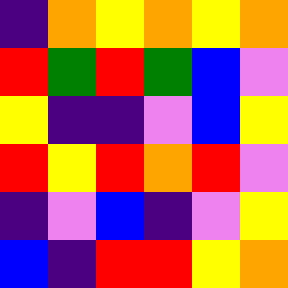[["indigo", "orange", "yellow", "orange", "yellow", "orange"], ["red", "green", "red", "green", "blue", "violet"], ["yellow", "indigo", "indigo", "violet", "blue", "yellow"], ["red", "yellow", "red", "orange", "red", "violet"], ["indigo", "violet", "blue", "indigo", "violet", "yellow"], ["blue", "indigo", "red", "red", "yellow", "orange"]]